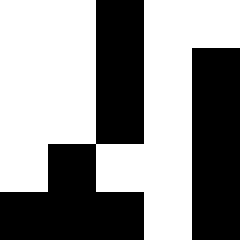[["white", "white", "black", "white", "white"], ["white", "white", "black", "white", "black"], ["white", "white", "black", "white", "black"], ["white", "black", "white", "white", "black"], ["black", "black", "black", "white", "black"]]